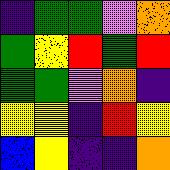[["indigo", "green", "green", "violet", "orange"], ["green", "yellow", "red", "green", "red"], ["green", "green", "violet", "orange", "indigo"], ["yellow", "yellow", "indigo", "red", "yellow"], ["blue", "yellow", "indigo", "indigo", "orange"]]